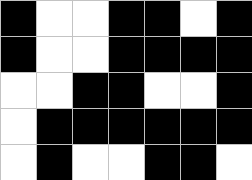[["black", "white", "white", "black", "black", "white", "black"], ["black", "white", "white", "black", "black", "black", "black"], ["white", "white", "black", "black", "white", "white", "black"], ["white", "black", "black", "black", "black", "black", "black"], ["white", "black", "white", "white", "black", "black", "white"]]